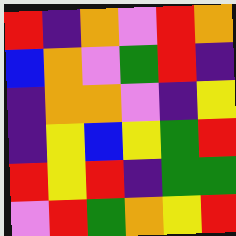[["red", "indigo", "orange", "violet", "red", "orange"], ["blue", "orange", "violet", "green", "red", "indigo"], ["indigo", "orange", "orange", "violet", "indigo", "yellow"], ["indigo", "yellow", "blue", "yellow", "green", "red"], ["red", "yellow", "red", "indigo", "green", "green"], ["violet", "red", "green", "orange", "yellow", "red"]]